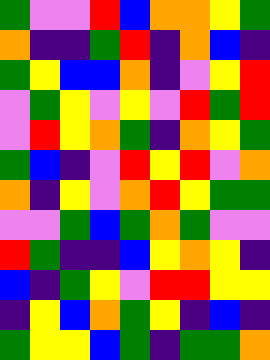[["green", "violet", "violet", "red", "blue", "orange", "orange", "yellow", "green"], ["orange", "indigo", "indigo", "green", "red", "indigo", "orange", "blue", "indigo"], ["green", "yellow", "blue", "blue", "orange", "indigo", "violet", "yellow", "red"], ["violet", "green", "yellow", "violet", "yellow", "violet", "red", "green", "red"], ["violet", "red", "yellow", "orange", "green", "indigo", "orange", "yellow", "green"], ["green", "blue", "indigo", "violet", "red", "yellow", "red", "violet", "orange"], ["orange", "indigo", "yellow", "violet", "orange", "red", "yellow", "green", "green"], ["violet", "violet", "green", "blue", "green", "orange", "green", "violet", "violet"], ["red", "green", "indigo", "indigo", "blue", "yellow", "orange", "yellow", "indigo"], ["blue", "indigo", "green", "yellow", "violet", "red", "red", "yellow", "yellow"], ["indigo", "yellow", "blue", "orange", "green", "yellow", "indigo", "blue", "indigo"], ["green", "yellow", "yellow", "blue", "green", "indigo", "green", "green", "orange"]]